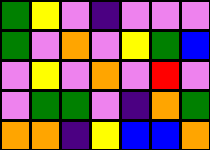[["green", "yellow", "violet", "indigo", "violet", "violet", "violet"], ["green", "violet", "orange", "violet", "yellow", "green", "blue"], ["violet", "yellow", "violet", "orange", "violet", "red", "violet"], ["violet", "green", "green", "violet", "indigo", "orange", "green"], ["orange", "orange", "indigo", "yellow", "blue", "blue", "orange"]]